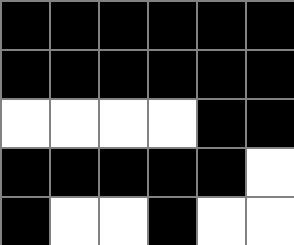[["black", "black", "black", "black", "black", "black"], ["black", "black", "black", "black", "black", "black"], ["white", "white", "white", "white", "black", "black"], ["black", "black", "black", "black", "black", "white"], ["black", "white", "white", "black", "white", "white"]]